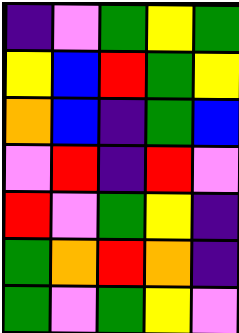[["indigo", "violet", "green", "yellow", "green"], ["yellow", "blue", "red", "green", "yellow"], ["orange", "blue", "indigo", "green", "blue"], ["violet", "red", "indigo", "red", "violet"], ["red", "violet", "green", "yellow", "indigo"], ["green", "orange", "red", "orange", "indigo"], ["green", "violet", "green", "yellow", "violet"]]